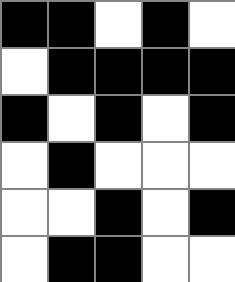[["black", "black", "white", "black", "white"], ["white", "black", "black", "black", "black"], ["black", "white", "black", "white", "black"], ["white", "black", "white", "white", "white"], ["white", "white", "black", "white", "black"], ["white", "black", "black", "white", "white"]]